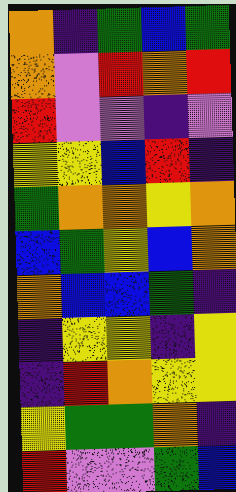[["orange", "indigo", "green", "blue", "green"], ["orange", "violet", "red", "orange", "red"], ["red", "violet", "violet", "indigo", "violet"], ["yellow", "yellow", "blue", "red", "indigo"], ["green", "orange", "orange", "yellow", "orange"], ["blue", "green", "yellow", "blue", "orange"], ["orange", "blue", "blue", "green", "indigo"], ["indigo", "yellow", "yellow", "indigo", "yellow"], ["indigo", "red", "orange", "yellow", "yellow"], ["yellow", "green", "green", "orange", "indigo"], ["red", "violet", "violet", "green", "blue"]]